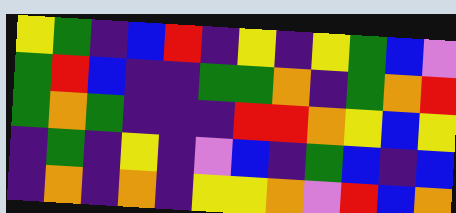[["yellow", "green", "indigo", "blue", "red", "indigo", "yellow", "indigo", "yellow", "green", "blue", "violet"], ["green", "red", "blue", "indigo", "indigo", "green", "green", "orange", "indigo", "green", "orange", "red"], ["green", "orange", "green", "indigo", "indigo", "indigo", "red", "red", "orange", "yellow", "blue", "yellow"], ["indigo", "green", "indigo", "yellow", "indigo", "violet", "blue", "indigo", "green", "blue", "indigo", "blue"], ["indigo", "orange", "indigo", "orange", "indigo", "yellow", "yellow", "orange", "violet", "red", "blue", "orange"]]